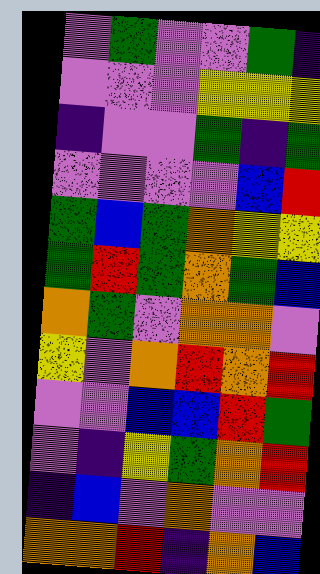[["violet", "green", "violet", "violet", "green", "indigo"], ["violet", "violet", "violet", "yellow", "yellow", "yellow"], ["indigo", "violet", "violet", "green", "indigo", "green"], ["violet", "violet", "violet", "violet", "blue", "red"], ["green", "blue", "green", "orange", "yellow", "yellow"], ["green", "red", "green", "orange", "green", "blue"], ["orange", "green", "violet", "orange", "orange", "violet"], ["yellow", "violet", "orange", "red", "orange", "red"], ["violet", "violet", "blue", "blue", "red", "green"], ["violet", "indigo", "yellow", "green", "orange", "red"], ["indigo", "blue", "violet", "orange", "violet", "violet"], ["orange", "orange", "red", "indigo", "orange", "blue"]]